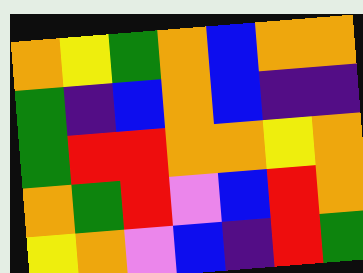[["orange", "yellow", "green", "orange", "blue", "orange", "orange"], ["green", "indigo", "blue", "orange", "blue", "indigo", "indigo"], ["green", "red", "red", "orange", "orange", "yellow", "orange"], ["orange", "green", "red", "violet", "blue", "red", "orange"], ["yellow", "orange", "violet", "blue", "indigo", "red", "green"]]